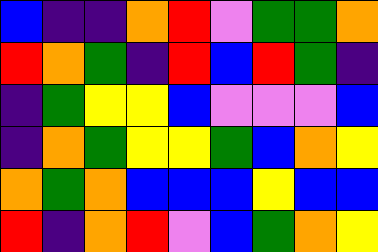[["blue", "indigo", "indigo", "orange", "red", "violet", "green", "green", "orange"], ["red", "orange", "green", "indigo", "red", "blue", "red", "green", "indigo"], ["indigo", "green", "yellow", "yellow", "blue", "violet", "violet", "violet", "blue"], ["indigo", "orange", "green", "yellow", "yellow", "green", "blue", "orange", "yellow"], ["orange", "green", "orange", "blue", "blue", "blue", "yellow", "blue", "blue"], ["red", "indigo", "orange", "red", "violet", "blue", "green", "orange", "yellow"]]